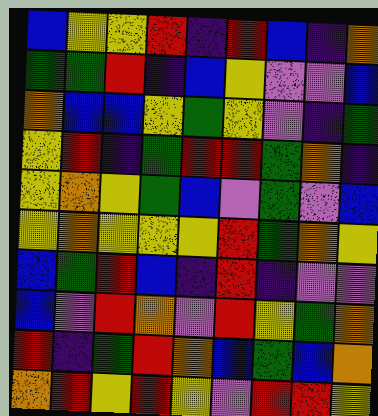[["blue", "yellow", "yellow", "red", "indigo", "red", "blue", "indigo", "orange"], ["green", "green", "red", "indigo", "blue", "yellow", "violet", "violet", "blue"], ["orange", "blue", "blue", "yellow", "green", "yellow", "violet", "indigo", "green"], ["yellow", "red", "indigo", "green", "red", "red", "green", "orange", "indigo"], ["yellow", "orange", "yellow", "green", "blue", "violet", "green", "violet", "blue"], ["yellow", "orange", "yellow", "yellow", "yellow", "red", "green", "orange", "yellow"], ["blue", "green", "red", "blue", "indigo", "red", "indigo", "violet", "violet"], ["blue", "violet", "red", "orange", "violet", "red", "yellow", "green", "orange"], ["red", "indigo", "green", "red", "orange", "blue", "green", "blue", "orange"], ["orange", "red", "yellow", "red", "yellow", "violet", "red", "red", "yellow"]]